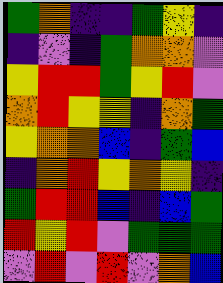[["green", "orange", "indigo", "indigo", "green", "yellow", "indigo"], ["indigo", "violet", "indigo", "green", "orange", "orange", "violet"], ["yellow", "red", "red", "green", "yellow", "red", "violet"], ["orange", "red", "yellow", "yellow", "indigo", "orange", "green"], ["yellow", "orange", "orange", "blue", "indigo", "green", "blue"], ["indigo", "orange", "red", "yellow", "orange", "yellow", "indigo"], ["green", "red", "red", "blue", "indigo", "blue", "green"], ["red", "yellow", "red", "violet", "green", "green", "green"], ["violet", "red", "violet", "red", "violet", "orange", "blue"]]